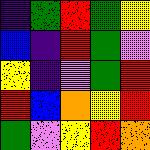[["indigo", "green", "red", "green", "yellow"], ["blue", "indigo", "red", "green", "violet"], ["yellow", "indigo", "violet", "green", "red"], ["red", "blue", "orange", "yellow", "red"], ["green", "violet", "yellow", "red", "orange"]]